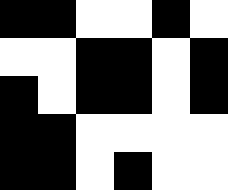[["black", "black", "white", "white", "black", "white"], ["white", "white", "black", "black", "white", "black"], ["black", "white", "black", "black", "white", "black"], ["black", "black", "white", "white", "white", "white"], ["black", "black", "white", "black", "white", "white"]]